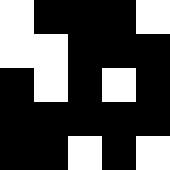[["white", "black", "black", "black", "white"], ["white", "white", "black", "black", "black"], ["black", "white", "black", "white", "black"], ["black", "black", "black", "black", "black"], ["black", "black", "white", "black", "white"]]